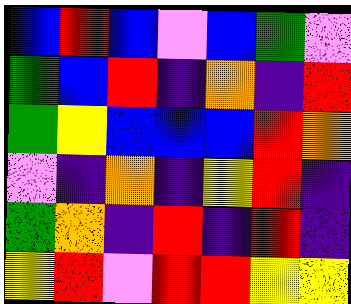[["blue", "red", "blue", "violet", "blue", "green", "violet"], ["green", "blue", "red", "indigo", "orange", "indigo", "red"], ["green", "yellow", "blue", "blue", "blue", "red", "orange"], ["violet", "indigo", "orange", "indigo", "yellow", "red", "indigo"], ["green", "orange", "indigo", "red", "indigo", "red", "indigo"], ["yellow", "red", "violet", "red", "red", "yellow", "yellow"]]